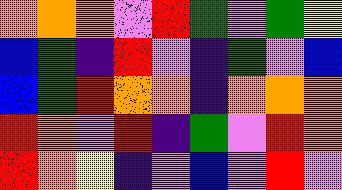[["orange", "orange", "orange", "violet", "red", "green", "violet", "green", "yellow"], ["blue", "green", "indigo", "red", "violet", "indigo", "green", "violet", "blue"], ["blue", "green", "red", "orange", "orange", "indigo", "orange", "orange", "orange"], ["red", "orange", "violet", "red", "indigo", "green", "violet", "red", "orange"], ["red", "orange", "yellow", "indigo", "violet", "blue", "violet", "red", "violet"]]